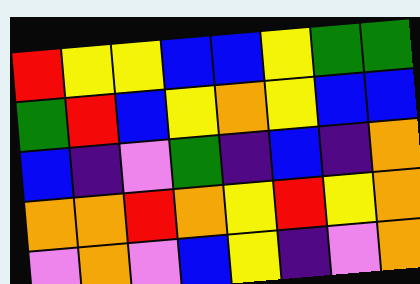[["red", "yellow", "yellow", "blue", "blue", "yellow", "green", "green"], ["green", "red", "blue", "yellow", "orange", "yellow", "blue", "blue"], ["blue", "indigo", "violet", "green", "indigo", "blue", "indigo", "orange"], ["orange", "orange", "red", "orange", "yellow", "red", "yellow", "orange"], ["violet", "orange", "violet", "blue", "yellow", "indigo", "violet", "orange"]]